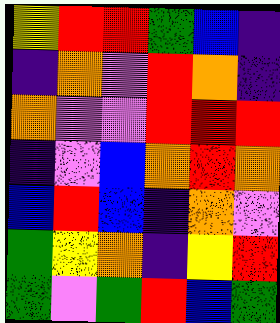[["yellow", "red", "red", "green", "blue", "indigo"], ["indigo", "orange", "violet", "red", "orange", "indigo"], ["orange", "violet", "violet", "red", "red", "red"], ["indigo", "violet", "blue", "orange", "red", "orange"], ["blue", "red", "blue", "indigo", "orange", "violet"], ["green", "yellow", "orange", "indigo", "yellow", "red"], ["green", "violet", "green", "red", "blue", "green"]]